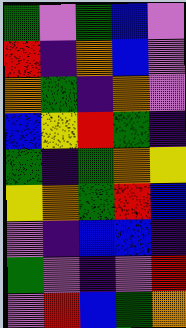[["green", "violet", "green", "blue", "violet"], ["red", "indigo", "orange", "blue", "violet"], ["orange", "green", "indigo", "orange", "violet"], ["blue", "yellow", "red", "green", "indigo"], ["green", "indigo", "green", "orange", "yellow"], ["yellow", "orange", "green", "red", "blue"], ["violet", "indigo", "blue", "blue", "indigo"], ["green", "violet", "indigo", "violet", "red"], ["violet", "red", "blue", "green", "orange"]]